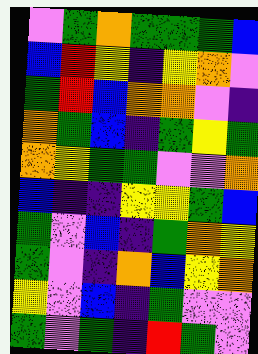[["violet", "green", "orange", "green", "green", "green", "blue"], ["blue", "red", "yellow", "indigo", "yellow", "orange", "violet"], ["green", "red", "blue", "orange", "orange", "violet", "indigo"], ["orange", "green", "blue", "indigo", "green", "yellow", "green"], ["orange", "yellow", "green", "green", "violet", "violet", "orange"], ["blue", "indigo", "indigo", "yellow", "yellow", "green", "blue"], ["green", "violet", "blue", "indigo", "green", "orange", "yellow"], ["green", "violet", "indigo", "orange", "blue", "yellow", "orange"], ["yellow", "violet", "blue", "indigo", "green", "violet", "violet"], ["green", "violet", "green", "indigo", "red", "green", "violet"]]